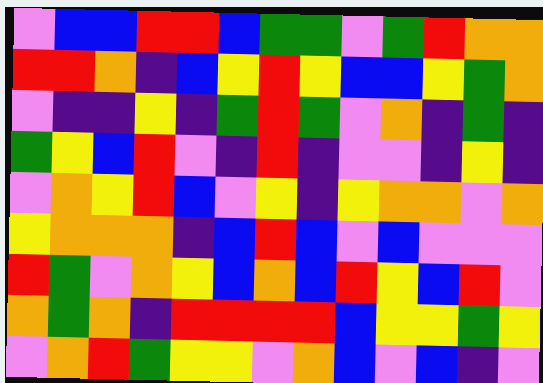[["violet", "blue", "blue", "red", "red", "blue", "green", "green", "violet", "green", "red", "orange", "orange"], ["red", "red", "orange", "indigo", "blue", "yellow", "red", "yellow", "blue", "blue", "yellow", "green", "orange"], ["violet", "indigo", "indigo", "yellow", "indigo", "green", "red", "green", "violet", "orange", "indigo", "green", "indigo"], ["green", "yellow", "blue", "red", "violet", "indigo", "red", "indigo", "violet", "violet", "indigo", "yellow", "indigo"], ["violet", "orange", "yellow", "red", "blue", "violet", "yellow", "indigo", "yellow", "orange", "orange", "violet", "orange"], ["yellow", "orange", "orange", "orange", "indigo", "blue", "red", "blue", "violet", "blue", "violet", "violet", "violet"], ["red", "green", "violet", "orange", "yellow", "blue", "orange", "blue", "red", "yellow", "blue", "red", "violet"], ["orange", "green", "orange", "indigo", "red", "red", "red", "red", "blue", "yellow", "yellow", "green", "yellow"], ["violet", "orange", "red", "green", "yellow", "yellow", "violet", "orange", "blue", "violet", "blue", "indigo", "violet"]]